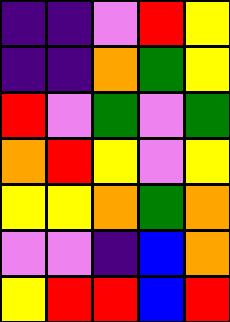[["indigo", "indigo", "violet", "red", "yellow"], ["indigo", "indigo", "orange", "green", "yellow"], ["red", "violet", "green", "violet", "green"], ["orange", "red", "yellow", "violet", "yellow"], ["yellow", "yellow", "orange", "green", "orange"], ["violet", "violet", "indigo", "blue", "orange"], ["yellow", "red", "red", "blue", "red"]]